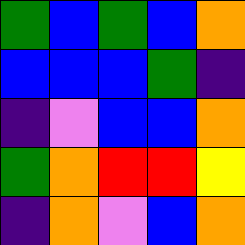[["green", "blue", "green", "blue", "orange"], ["blue", "blue", "blue", "green", "indigo"], ["indigo", "violet", "blue", "blue", "orange"], ["green", "orange", "red", "red", "yellow"], ["indigo", "orange", "violet", "blue", "orange"]]